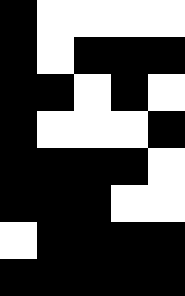[["black", "white", "white", "white", "white"], ["black", "white", "black", "black", "black"], ["black", "black", "white", "black", "white"], ["black", "white", "white", "white", "black"], ["black", "black", "black", "black", "white"], ["black", "black", "black", "white", "white"], ["white", "black", "black", "black", "black"], ["black", "black", "black", "black", "black"]]